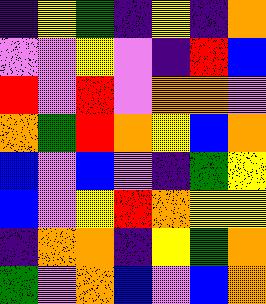[["indigo", "yellow", "green", "indigo", "yellow", "indigo", "orange"], ["violet", "violet", "yellow", "violet", "indigo", "red", "blue"], ["red", "violet", "red", "violet", "orange", "orange", "violet"], ["orange", "green", "red", "orange", "yellow", "blue", "orange"], ["blue", "violet", "blue", "violet", "indigo", "green", "yellow"], ["blue", "violet", "yellow", "red", "orange", "yellow", "yellow"], ["indigo", "orange", "orange", "indigo", "yellow", "green", "orange"], ["green", "violet", "orange", "blue", "violet", "blue", "orange"]]